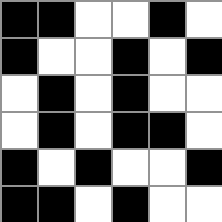[["black", "black", "white", "white", "black", "white"], ["black", "white", "white", "black", "white", "black"], ["white", "black", "white", "black", "white", "white"], ["white", "black", "white", "black", "black", "white"], ["black", "white", "black", "white", "white", "black"], ["black", "black", "white", "black", "white", "white"]]